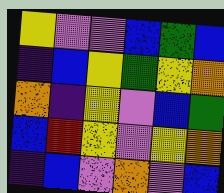[["yellow", "violet", "violet", "blue", "green", "blue"], ["indigo", "blue", "yellow", "green", "yellow", "orange"], ["orange", "indigo", "yellow", "violet", "blue", "green"], ["blue", "red", "yellow", "violet", "yellow", "orange"], ["indigo", "blue", "violet", "orange", "violet", "blue"]]